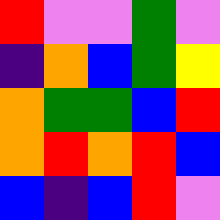[["red", "violet", "violet", "green", "violet"], ["indigo", "orange", "blue", "green", "yellow"], ["orange", "green", "green", "blue", "red"], ["orange", "red", "orange", "red", "blue"], ["blue", "indigo", "blue", "red", "violet"]]